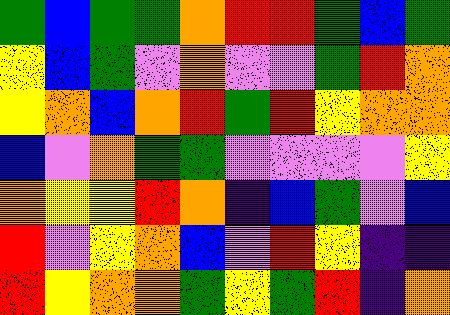[["green", "blue", "green", "green", "orange", "red", "red", "green", "blue", "green"], ["yellow", "blue", "green", "violet", "orange", "violet", "violet", "green", "red", "orange"], ["yellow", "orange", "blue", "orange", "red", "green", "red", "yellow", "orange", "orange"], ["blue", "violet", "orange", "green", "green", "violet", "violet", "violet", "violet", "yellow"], ["orange", "yellow", "yellow", "red", "orange", "indigo", "blue", "green", "violet", "blue"], ["red", "violet", "yellow", "orange", "blue", "violet", "red", "yellow", "indigo", "indigo"], ["red", "yellow", "orange", "orange", "green", "yellow", "green", "red", "indigo", "orange"]]